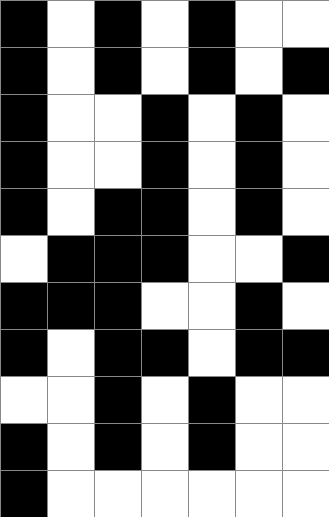[["black", "white", "black", "white", "black", "white", "white"], ["black", "white", "black", "white", "black", "white", "black"], ["black", "white", "white", "black", "white", "black", "white"], ["black", "white", "white", "black", "white", "black", "white"], ["black", "white", "black", "black", "white", "black", "white"], ["white", "black", "black", "black", "white", "white", "black"], ["black", "black", "black", "white", "white", "black", "white"], ["black", "white", "black", "black", "white", "black", "black"], ["white", "white", "black", "white", "black", "white", "white"], ["black", "white", "black", "white", "black", "white", "white"], ["black", "white", "white", "white", "white", "white", "white"]]